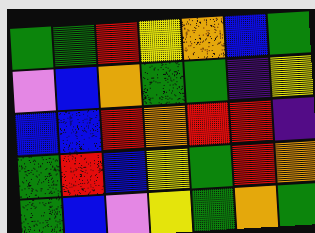[["green", "green", "red", "yellow", "orange", "blue", "green"], ["violet", "blue", "orange", "green", "green", "indigo", "yellow"], ["blue", "blue", "red", "orange", "red", "red", "indigo"], ["green", "red", "blue", "yellow", "green", "red", "orange"], ["green", "blue", "violet", "yellow", "green", "orange", "green"]]